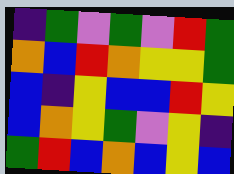[["indigo", "green", "violet", "green", "violet", "red", "green"], ["orange", "blue", "red", "orange", "yellow", "yellow", "green"], ["blue", "indigo", "yellow", "blue", "blue", "red", "yellow"], ["blue", "orange", "yellow", "green", "violet", "yellow", "indigo"], ["green", "red", "blue", "orange", "blue", "yellow", "blue"]]